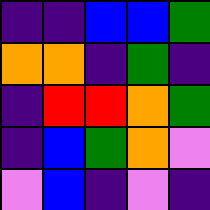[["indigo", "indigo", "blue", "blue", "green"], ["orange", "orange", "indigo", "green", "indigo"], ["indigo", "red", "red", "orange", "green"], ["indigo", "blue", "green", "orange", "violet"], ["violet", "blue", "indigo", "violet", "indigo"]]